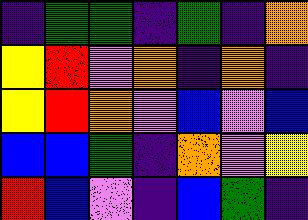[["indigo", "green", "green", "indigo", "green", "indigo", "orange"], ["yellow", "red", "violet", "orange", "indigo", "orange", "indigo"], ["yellow", "red", "orange", "violet", "blue", "violet", "blue"], ["blue", "blue", "green", "indigo", "orange", "violet", "yellow"], ["red", "blue", "violet", "indigo", "blue", "green", "indigo"]]